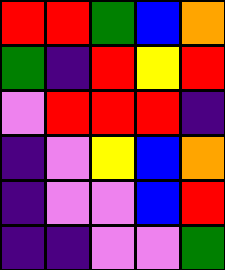[["red", "red", "green", "blue", "orange"], ["green", "indigo", "red", "yellow", "red"], ["violet", "red", "red", "red", "indigo"], ["indigo", "violet", "yellow", "blue", "orange"], ["indigo", "violet", "violet", "blue", "red"], ["indigo", "indigo", "violet", "violet", "green"]]